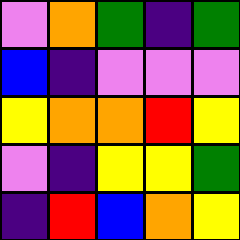[["violet", "orange", "green", "indigo", "green"], ["blue", "indigo", "violet", "violet", "violet"], ["yellow", "orange", "orange", "red", "yellow"], ["violet", "indigo", "yellow", "yellow", "green"], ["indigo", "red", "blue", "orange", "yellow"]]